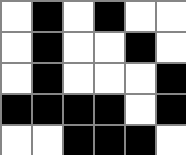[["white", "black", "white", "black", "white", "white"], ["white", "black", "white", "white", "black", "white"], ["white", "black", "white", "white", "white", "black"], ["black", "black", "black", "black", "white", "black"], ["white", "white", "black", "black", "black", "white"]]